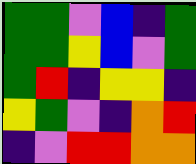[["green", "green", "violet", "blue", "indigo", "green"], ["green", "green", "yellow", "blue", "violet", "green"], ["green", "red", "indigo", "yellow", "yellow", "indigo"], ["yellow", "green", "violet", "indigo", "orange", "red"], ["indigo", "violet", "red", "red", "orange", "orange"]]